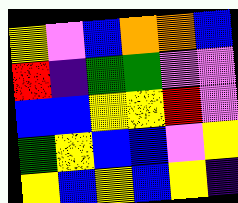[["yellow", "violet", "blue", "orange", "orange", "blue"], ["red", "indigo", "green", "green", "violet", "violet"], ["blue", "blue", "yellow", "yellow", "red", "violet"], ["green", "yellow", "blue", "blue", "violet", "yellow"], ["yellow", "blue", "yellow", "blue", "yellow", "indigo"]]